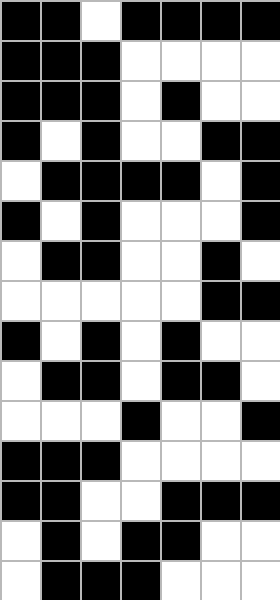[["black", "black", "white", "black", "black", "black", "black"], ["black", "black", "black", "white", "white", "white", "white"], ["black", "black", "black", "white", "black", "white", "white"], ["black", "white", "black", "white", "white", "black", "black"], ["white", "black", "black", "black", "black", "white", "black"], ["black", "white", "black", "white", "white", "white", "black"], ["white", "black", "black", "white", "white", "black", "white"], ["white", "white", "white", "white", "white", "black", "black"], ["black", "white", "black", "white", "black", "white", "white"], ["white", "black", "black", "white", "black", "black", "white"], ["white", "white", "white", "black", "white", "white", "black"], ["black", "black", "black", "white", "white", "white", "white"], ["black", "black", "white", "white", "black", "black", "black"], ["white", "black", "white", "black", "black", "white", "white"], ["white", "black", "black", "black", "white", "white", "white"]]